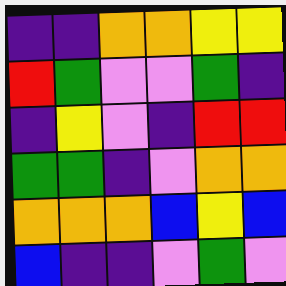[["indigo", "indigo", "orange", "orange", "yellow", "yellow"], ["red", "green", "violet", "violet", "green", "indigo"], ["indigo", "yellow", "violet", "indigo", "red", "red"], ["green", "green", "indigo", "violet", "orange", "orange"], ["orange", "orange", "orange", "blue", "yellow", "blue"], ["blue", "indigo", "indigo", "violet", "green", "violet"]]